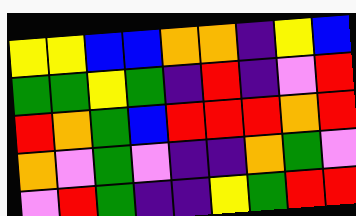[["yellow", "yellow", "blue", "blue", "orange", "orange", "indigo", "yellow", "blue"], ["green", "green", "yellow", "green", "indigo", "red", "indigo", "violet", "red"], ["red", "orange", "green", "blue", "red", "red", "red", "orange", "red"], ["orange", "violet", "green", "violet", "indigo", "indigo", "orange", "green", "violet"], ["violet", "red", "green", "indigo", "indigo", "yellow", "green", "red", "red"]]